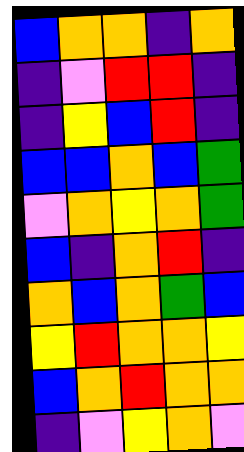[["blue", "orange", "orange", "indigo", "orange"], ["indigo", "violet", "red", "red", "indigo"], ["indigo", "yellow", "blue", "red", "indigo"], ["blue", "blue", "orange", "blue", "green"], ["violet", "orange", "yellow", "orange", "green"], ["blue", "indigo", "orange", "red", "indigo"], ["orange", "blue", "orange", "green", "blue"], ["yellow", "red", "orange", "orange", "yellow"], ["blue", "orange", "red", "orange", "orange"], ["indigo", "violet", "yellow", "orange", "violet"]]